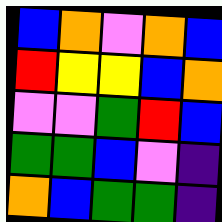[["blue", "orange", "violet", "orange", "blue"], ["red", "yellow", "yellow", "blue", "orange"], ["violet", "violet", "green", "red", "blue"], ["green", "green", "blue", "violet", "indigo"], ["orange", "blue", "green", "green", "indigo"]]